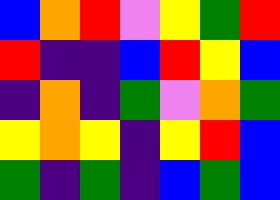[["blue", "orange", "red", "violet", "yellow", "green", "red"], ["red", "indigo", "indigo", "blue", "red", "yellow", "blue"], ["indigo", "orange", "indigo", "green", "violet", "orange", "green"], ["yellow", "orange", "yellow", "indigo", "yellow", "red", "blue"], ["green", "indigo", "green", "indigo", "blue", "green", "blue"]]